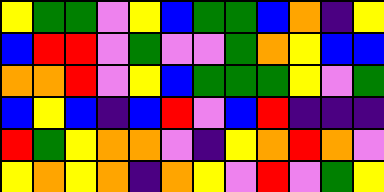[["yellow", "green", "green", "violet", "yellow", "blue", "green", "green", "blue", "orange", "indigo", "yellow"], ["blue", "red", "red", "violet", "green", "violet", "violet", "green", "orange", "yellow", "blue", "blue"], ["orange", "orange", "red", "violet", "yellow", "blue", "green", "green", "green", "yellow", "violet", "green"], ["blue", "yellow", "blue", "indigo", "blue", "red", "violet", "blue", "red", "indigo", "indigo", "indigo"], ["red", "green", "yellow", "orange", "orange", "violet", "indigo", "yellow", "orange", "red", "orange", "violet"], ["yellow", "orange", "yellow", "orange", "indigo", "orange", "yellow", "violet", "red", "violet", "green", "yellow"]]